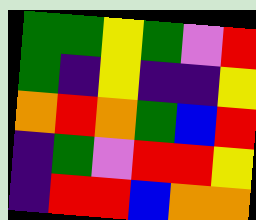[["green", "green", "yellow", "green", "violet", "red"], ["green", "indigo", "yellow", "indigo", "indigo", "yellow"], ["orange", "red", "orange", "green", "blue", "red"], ["indigo", "green", "violet", "red", "red", "yellow"], ["indigo", "red", "red", "blue", "orange", "orange"]]